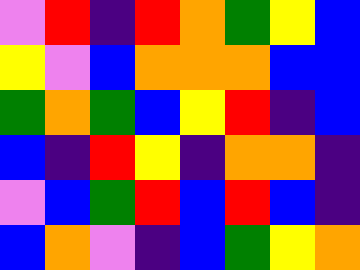[["violet", "red", "indigo", "red", "orange", "green", "yellow", "blue"], ["yellow", "violet", "blue", "orange", "orange", "orange", "blue", "blue"], ["green", "orange", "green", "blue", "yellow", "red", "indigo", "blue"], ["blue", "indigo", "red", "yellow", "indigo", "orange", "orange", "indigo"], ["violet", "blue", "green", "red", "blue", "red", "blue", "indigo"], ["blue", "orange", "violet", "indigo", "blue", "green", "yellow", "orange"]]